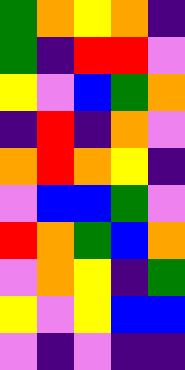[["green", "orange", "yellow", "orange", "indigo"], ["green", "indigo", "red", "red", "violet"], ["yellow", "violet", "blue", "green", "orange"], ["indigo", "red", "indigo", "orange", "violet"], ["orange", "red", "orange", "yellow", "indigo"], ["violet", "blue", "blue", "green", "violet"], ["red", "orange", "green", "blue", "orange"], ["violet", "orange", "yellow", "indigo", "green"], ["yellow", "violet", "yellow", "blue", "blue"], ["violet", "indigo", "violet", "indigo", "indigo"]]